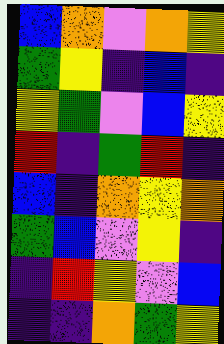[["blue", "orange", "violet", "orange", "yellow"], ["green", "yellow", "indigo", "blue", "indigo"], ["yellow", "green", "violet", "blue", "yellow"], ["red", "indigo", "green", "red", "indigo"], ["blue", "indigo", "orange", "yellow", "orange"], ["green", "blue", "violet", "yellow", "indigo"], ["indigo", "red", "yellow", "violet", "blue"], ["indigo", "indigo", "orange", "green", "yellow"]]